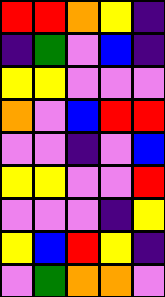[["red", "red", "orange", "yellow", "indigo"], ["indigo", "green", "violet", "blue", "indigo"], ["yellow", "yellow", "violet", "violet", "violet"], ["orange", "violet", "blue", "red", "red"], ["violet", "violet", "indigo", "violet", "blue"], ["yellow", "yellow", "violet", "violet", "red"], ["violet", "violet", "violet", "indigo", "yellow"], ["yellow", "blue", "red", "yellow", "indigo"], ["violet", "green", "orange", "orange", "violet"]]